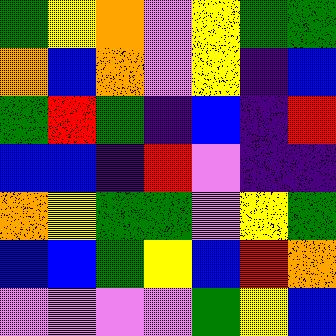[["green", "yellow", "orange", "violet", "yellow", "green", "green"], ["orange", "blue", "orange", "violet", "yellow", "indigo", "blue"], ["green", "red", "green", "indigo", "blue", "indigo", "red"], ["blue", "blue", "indigo", "red", "violet", "indigo", "indigo"], ["orange", "yellow", "green", "green", "violet", "yellow", "green"], ["blue", "blue", "green", "yellow", "blue", "red", "orange"], ["violet", "violet", "violet", "violet", "green", "yellow", "blue"]]